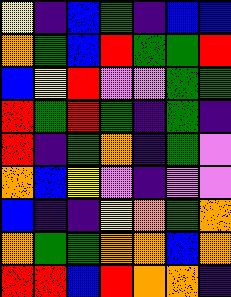[["yellow", "indigo", "blue", "green", "indigo", "blue", "blue"], ["orange", "green", "blue", "red", "green", "green", "red"], ["blue", "yellow", "red", "violet", "violet", "green", "green"], ["red", "green", "red", "green", "indigo", "green", "indigo"], ["red", "indigo", "green", "orange", "indigo", "green", "violet"], ["orange", "blue", "yellow", "violet", "indigo", "violet", "violet"], ["blue", "indigo", "indigo", "yellow", "orange", "green", "orange"], ["orange", "green", "green", "orange", "orange", "blue", "orange"], ["red", "red", "blue", "red", "orange", "orange", "indigo"]]